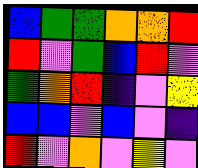[["blue", "green", "green", "orange", "orange", "red"], ["red", "violet", "green", "blue", "red", "violet"], ["green", "orange", "red", "indigo", "violet", "yellow"], ["blue", "blue", "violet", "blue", "violet", "indigo"], ["red", "violet", "orange", "violet", "yellow", "violet"]]